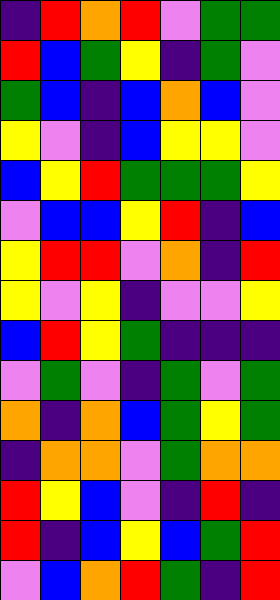[["indigo", "red", "orange", "red", "violet", "green", "green"], ["red", "blue", "green", "yellow", "indigo", "green", "violet"], ["green", "blue", "indigo", "blue", "orange", "blue", "violet"], ["yellow", "violet", "indigo", "blue", "yellow", "yellow", "violet"], ["blue", "yellow", "red", "green", "green", "green", "yellow"], ["violet", "blue", "blue", "yellow", "red", "indigo", "blue"], ["yellow", "red", "red", "violet", "orange", "indigo", "red"], ["yellow", "violet", "yellow", "indigo", "violet", "violet", "yellow"], ["blue", "red", "yellow", "green", "indigo", "indigo", "indigo"], ["violet", "green", "violet", "indigo", "green", "violet", "green"], ["orange", "indigo", "orange", "blue", "green", "yellow", "green"], ["indigo", "orange", "orange", "violet", "green", "orange", "orange"], ["red", "yellow", "blue", "violet", "indigo", "red", "indigo"], ["red", "indigo", "blue", "yellow", "blue", "green", "red"], ["violet", "blue", "orange", "red", "green", "indigo", "red"]]